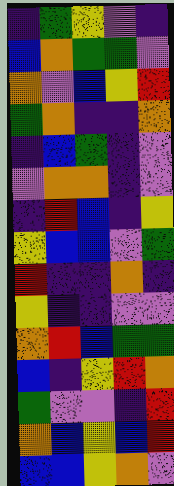[["indigo", "green", "yellow", "violet", "indigo"], ["blue", "orange", "green", "green", "violet"], ["orange", "violet", "blue", "yellow", "red"], ["green", "orange", "indigo", "indigo", "orange"], ["indigo", "blue", "green", "indigo", "violet"], ["violet", "orange", "orange", "indigo", "violet"], ["indigo", "red", "blue", "indigo", "yellow"], ["yellow", "blue", "blue", "violet", "green"], ["red", "indigo", "indigo", "orange", "indigo"], ["yellow", "indigo", "indigo", "violet", "violet"], ["orange", "red", "blue", "green", "green"], ["blue", "indigo", "yellow", "red", "orange"], ["green", "violet", "violet", "indigo", "red"], ["orange", "blue", "yellow", "blue", "red"], ["blue", "blue", "yellow", "orange", "violet"]]